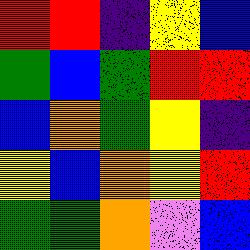[["red", "red", "indigo", "yellow", "blue"], ["green", "blue", "green", "red", "red"], ["blue", "orange", "green", "yellow", "indigo"], ["yellow", "blue", "orange", "yellow", "red"], ["green", "green", "orange", "violet", "blue"]]